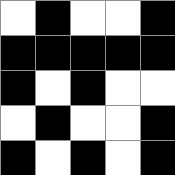[["white", "black", "white", "white", "black"], ["black", "black", "black", "black", "black"], ["black", "white", "black", "white", "white"], ["white", "black", "white", "white", "black"], ["black", "white", "black", "white", "black"]]